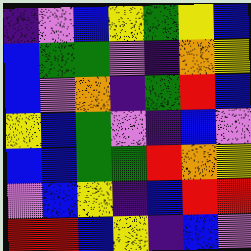[["indigo", "violet", "blue", "yellow", "green", "yellow", "blue"], ["blue", "green", "green", "violet", "indigo", "orange", "yellow"], ["blue", "violet", "orange", "indigo", "green", "red", "blue"], ["yellow", "blue", "green", "violet", "indigo", "blue", "violet"], ["blue", "blue", "green", "green", "red", "orange", "yellow"], ["violet", "blue", "yellow", "indigo", "blue", "red", "red"], ["red", "red", "blue", "yellow", "indigo", "blue", "violet"]]